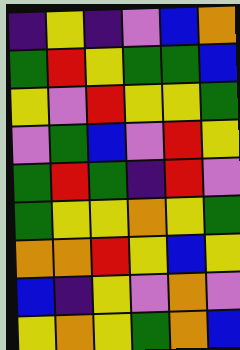[["indigo", "yellow", "indigo", "violet", "blue", "orange"], ["green", "red", "yellow", "green", "green", "blue"], ["yellow", "violet", "red", "yellow", "yellow", "green"], ["violet", "green", "blue", "violet", "red", "yellow"], ["green", "red", "green", "indigo", "red", "violet"], ["green", "yellow", "yellow", "orange", "yellow", "green"], ["orange", "orange", "red", "yellow", "blue", "yellow"], ["blue", "indigo", "yellow", "violet", "orange", "violet"], ["yellow", "orange", "yellow", "green", "orange", "blue"]]